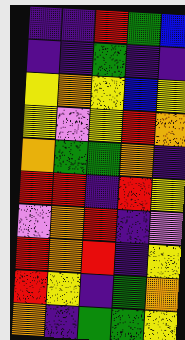[["indigo", "indigo", "red", "green", "blue"], ["indigo", "indigo", "green", "indigo", "indigo"], ["yellow", "orange", "yellow", "blue", "yellow"], ["yellow", "violet", "yellow", "red", "orange"], ["orange", "green", "green", "orange", "indigo"], ["red", "red", "indigo", "red", "yellow"], ["violet", "orange", "red", "indigo", "violet"], ["red", "orange", "red", "indigo", "yellow"], ["red", "yellow", "indigo", "green", "orange"], ["orange", "indigo", "green", "green", "yellow"]]